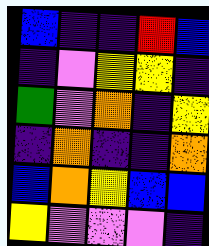[["blue", "indigo", "indigo", "red", "blue"], ["indigo", "violet", "yellow", "yellow", "indigo"], ["green", "violet", "orange", "indigo", "yellow"], ["indigo", "orange", "indigo", "indigo", "orange"], ["blue", "orange", "yellow", "blue", "blue"], ["yellow", "violet", "violet", "violet", "indigo"]]